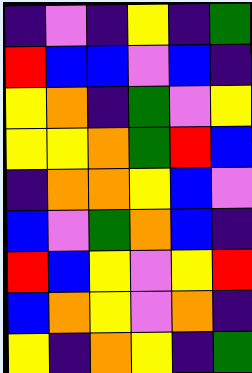[["indigo", "violet", "indigo", "yellow", "indigo", "green"], ["red", "blue", "blue", "violet", "blue", "indigo"], ["yellow", "orange", "indigo", "green", "violet", "yellow"], ["yellow", "yellow", "orange", "green", "red", "blue"], ["indigo", "orange", "orange", "yellow", "blue", "violet"], ["blue", "violet", "green", "orange", "blue", "indigo"], ["red", "blue", "yellow", "violet", "yellow", "red"], ["blue", "orange", "yellow", "violet", "orange", "indigo"], ["yellow", "indigo", "orange", "yellow", "indigo", "green"]]